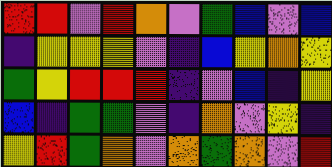[["red", "red", "violet", "red", "orange", "violet", "green", "blue", "violet", "blue"], ["indigo", "yellow", "yellow", "yellow", "violet", "indigo", "blue", "yellow", "orange", "yellow"], ["green", "yellow", "red", "red", "red", "indigo", "violet", "blue", "indigo", "yellow"], ["blue", "indigo", "green", "green", "violet", "indigo", "orange", "violet", "yellow", "indigo"], ["yellow", "red", "green", "orange", "violet", "orange", "green", "orange", "violet", "red"]]